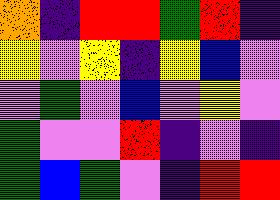[["orange", "indigo", "red", "red", "green", "red", "indigo"], ["yellow", "violet", "yellow", "indigo", "yellow", "blue", "violet"], ["violet", "green", "violet", "blue", "violet", "yellow", "violet"], ["green", "violet", "violet", "red", "indigo", "violet", "indigo"], ["green", "blue", "green", "violet", "indigo", "red", "red"]]